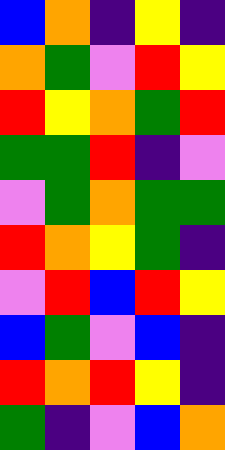[["blue", "orange", "indigo", "yellow", "indigo"], ["orange", "green", "violet", "red", "yellow"], ["red", "yellow", "orange", "green", "red"], ["green", "green", "red", "indigo", "violet"], ["violet", "green", "orange", "green", "green"], ["red", "orange", "yellow", "green", "indigo"], ["violet", "red", "blue", "red", "yellow"], ["blue", "green", "violet", "blue", "indigo"], ["red", "orange", "red", "yellow", "indigo"], ["green", "indigo", "violet", "blue", "orange"]]